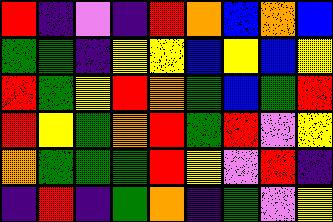[["red", "indigo", "violet", "indigo", "red", "orange", "blue", "orange", "blue"], ["green", "green", "indigo", "yellow", "yellow", "blue", "yellow", "blue", "yellow"], ["red", "green", "yellow", "red", "orange", "green", "blue", "green", "red"], ["red", "yellow", "green", "orange", "red", "green", "red", "violet", "yellow"], ["orange", "green", "green", "green", "red", "yellow", "violet", "red", "indigo"], ["indigo", "red", "indigo", "green", "orange", "indigo", "green", "violet", "yellow"]]